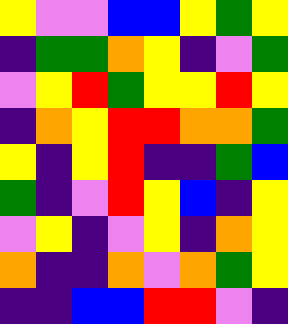[["yellow", "violet", "violet", "blue", "blue", "yellow", "green", "yellow"], ["indigo", "green", "green", "orange", "yellow", "indigo", "violet", "green"], ["violet", "yellow", "red", "green", "yellow", "yellow", "red", "yellow"], ["indigo", "orange", "yellow", "red", "red", "orange", "orange", "green"], ["yellow", "indigo", "yellow", "red", "indigo", "indigo", "green", "blue"], ["green", "indigo", "violet", "red", "yellow", "blue", "indigo", "yellow"], ["violet", "yellow", "indigo", "violet", "yellow", "indigo", "orange", "yellow"], ["orange", "indigo", "indigo", "orange", "violet", "orange", "green", "yellow"], ["indigo", "indigo", "blue", "blue", "red", "red", "violet", "indigo"]]